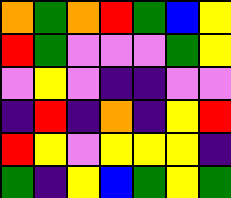[["orange", "green", "orange", "red", "green", "blue", "yellow"], ["red", "green", "violet", "violet", "violet", "green", "yellow"], ["violet", "yellow", "violet", "indigo", "indigo", "violet", "violet"], ["indigo", "red", "indigo", "orange", "indigo", "yellow", "red"], ["red", "yellow", "violet", "yellow", "yellow", "yellow", "indigo"], ["green", "indigo", "yellow", "blue", "green", "yellow", "green"]]